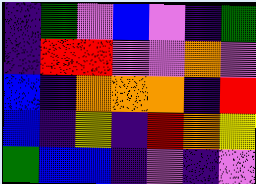[["indigo", "green", "violet", "blue", "violet", "indigo", "green"], ["indigo", "red", "red", "violet", "violet", "orange", "violet"], ["blue", "indigo", "orange", "orange", "orange", "indigo", "red"], ["blue", "indigo", "yellow", "indigo", "red", "orange", "yellow"], ["green", "blue", "blue", "indigo", "violet", "indigo", "violet"]]